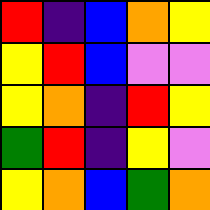[["red", "indigo", "blue", "orange", "yellow"], ["yellow", "red", "blue", "violet", "violet"], ["yellow", "orange", "indigo", "red", "yellow"], ["green", "red", "indigo", "yellow", "violet"], ["yellow", "orange", "blue", "green", "orange"]]